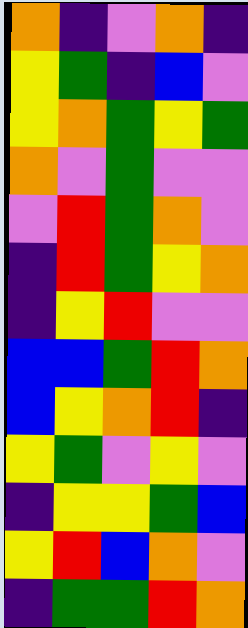[["orange", "indigo", "violet", "orange", "indigo"], ["yellow", "green", "indigo", "blue", "violet"], ["yellow", "orange", "green", "yellow", "green"], ["orange", "violet", "green", "violet", "violet"], ["violet", "red", "green", "orange", "violet"], ["indigo", "red", "green", "yellow", "orange"], ["indigo", "yellow", "red", "violet", "violet"], ["blue", "blue", "green", "red", "orange"], ["blue", "yellow", "orange", "red", "indigo"], ["yellow", "green", "violet", "yellow", "violet"], ["indigo", "yellow", "yellow", "green", "blue"], ["yellow", "red", "blue", "orange", "violet"], ["indigo", "green", "green", "red", "orange"]]